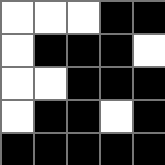[["white", "white", "white", "black", "black"], ["white", "black", "black", "black", "white"], ["white", "white", "black", "black", "black"], ["white", "black", "black", "white", "black"], ["black", "black", "black", "black", "black"]]